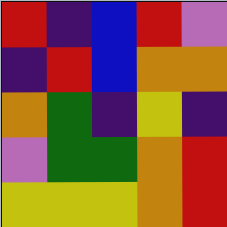[["red", "indigo", "blue", "red", "violet"], ["indigo", "red", "blue", "orange", "orange"], ["orange", "green", "indigo", "yellow", "indigo"], ["violet", "green", "green", "orange", "red"], ["yellow", "yellow", "yellow", "orange", "red"]]